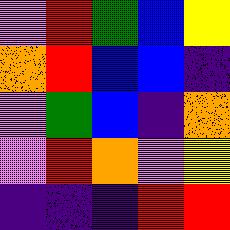[["violet", "red", "green", "blue", "yellow"], ["orange", "red", "blue", "blue", "indigo"], ["violet", "green", "blue", "indigo", "orange"], ["violet", "red", "orange", "violet", "yellow"], ["indigo", "indigo", "indigo", "red", "red"]]